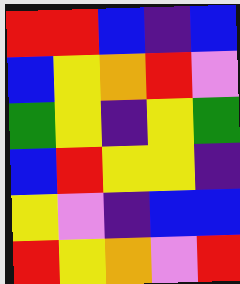[["red", "red", "blue", "indigo", "blue"], ["blue", "yellow", "orange", "red", "violet"], ["green", "yellow", "indigo", "yellow", "green"], ["blue", "red", "yellow", "yellow", "indigo"], ["yellow", "violet", "indigo", "blue", "blue"], ["red", "yellow", "orange", "violet", "red"]]